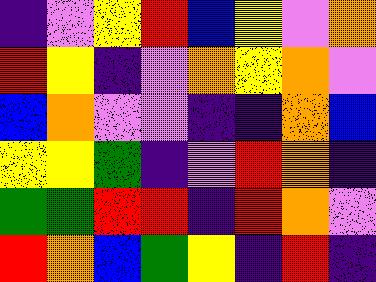[["indigo", "violet", "yellow", "red", "blue", "yellow", "violet", "orange"], ["red", "yellow", "indigo", "violet", "orange", "yellow", "orange", "violet"], ["blue", "orange", "violet", "violet", "indigo", "indigo", "orange", "blue"], ["yellow", "yellow", "green", "indigo", "violet", "red", "orange", "indigo"], ["green", "green", "red", "red", "indigo", "red", "orange", "violet"], ["red", "orange", "blue", "green", "yellow", "indigo", "red", "indigo"]]